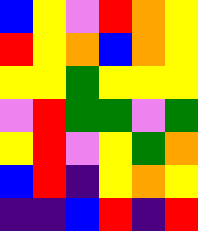[["blue", "yellow", "violet", "red", "orange", "yellow"], ["red", "yellow", "orange", "blue", "orange", "yellow"], ["yellow", "yellow", "green", "yellow", "yellow", "yellow"], ["violet", "red", "green", "green", "violet", "green"], ["yellow", "red", "violet", "yellow", "green", "orange"], ["blue", "red", "indigo", "yellow", "orange", "yellow"], ["indigo", "indigo", "blue", "red", "indigo", "red"]]